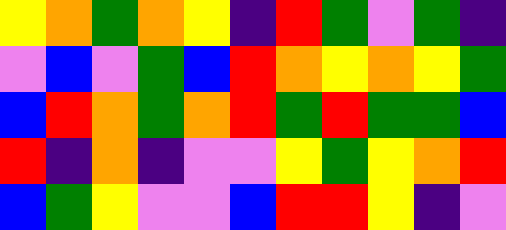[["yellow", "orange", "green", "orange", "yellow", "indigo", "red", "green", "violet", "green", "indigo"], ["violet", "blue", "violet", "green", "blue", "red", "orange", "yellow", "orange", "yellow", "green"], ["blue", "red", "orange", "green", "orange", "red", "green", "red", "green", "green", "blue"], ["red", "indigo", "orange", "indigo", "violet", "violet", "yellow", "green", "yellow", "orange", "red"], ["blue", "green", "yellow", "violet", "violet", "blue", "red", "red", "yellow", "indigo", "violet"]]